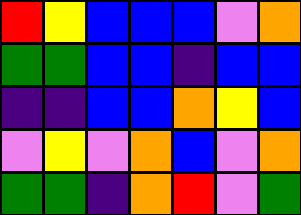[["red", "yellow", "blue", "blue", "blue", "violet", "orange"], ["green", "green", "blue", "blue", "indigo", "blue", "blue"], ["indigo", "indigo", "blue", "blue", "orange", "yellow", "blue"], ["violet", "yellow", "violet", "orange", "blue", "violet", "orange"], ["green", "green", "indigo", "orange", "red", "violet", "green"]]